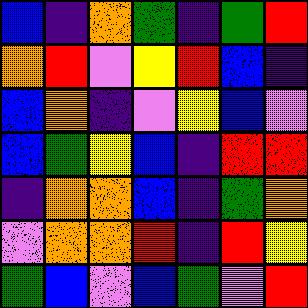[["blue", "indigo", "orange", "green", "indigo", "green", "red"], ["orange", "red", "violet", "yellow", "red", "blue", "indigo"], ["blue", "orange", "indigo", "violet", "yellow", "blue", "violet"], ["blue", "green", "yellow", "blue", "indigo", "red", "red"], ["indigo", "orange", "orange", "blue", "indigo", "green", "orange"], ["violet", "orange", "orange", "red", "indigo", "red", "yellow"], ["green", "blue", "violet", "blue", "green", "violet", "red"]]